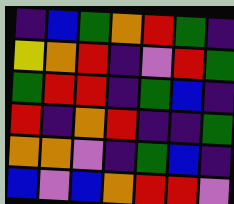[["indigo", "blue", "green", "orange", "red", "green", "indigo"], ["yellow", "orange", "red", "indigo", "violet", "red", "green"], ["green", "red", "red", "indigo", "green", "blue", "indigo"], ["red", "indigo", "orange", "red", "indigo", "indigo", "green"], ["orange", "orange", "violet", "indigo", "green", "blue", "indigo"], ["blue", "violet", "blue", "orange", "red", "red", "violet"]]